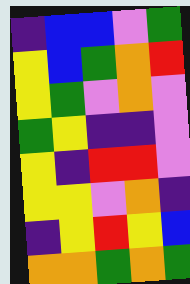[["indigo", "blue", "blue", "violet", "green"], ["yellow", "blue", "green", "orange", "red"], ["yellow", "green", "violet", "orange", "violet"], ["green", "yellow", "indigo", "indigo", "violet"], ["yellow", "indigo", "red", "red", "violet"], ["yellow", "yellow", "violet", "orange", "indigo"], ["indigo", "yellow", "red", "yellow", "blue"], ["orange", "orange", "green", "orange", "green"]]